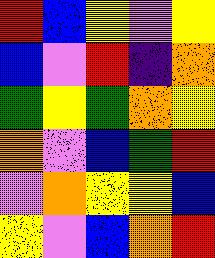[["red", "blue", "yellow", "violet", "yellow"], ["blue", "violet", "red", "indigo", "orange"], ["green", "yellow", "green", "orange", "yellow"], ["orange", "violet", "blue", "green", "red"], ["violet", "orange", "yellow", "yellow", "blue"], ["yellow", "violet", "blue", "orange", "red"]]